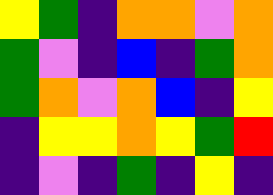[["yellow", "green", "indigo", "orange", "orange", "violet", "orange"], ["green", "violet", "indigo", "blue", "indigo", "green", "orange"], ["green", "orange", "violet", "orange", "blue", "indigo", "yellow"], ["indigo", "yellow", "yellow", "orange", "yellow", "green", "red"], ["indigo", "violet", "indigo", "green", "indigo", "yellow", "indigo"]]